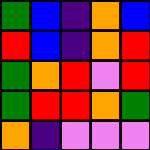[["green", "blue", "indigo", "orange", "blue"], ["red", "blue", "indigo", "orange", "red"], ["green", "orange", "red", "violet", "red"], ["green", "red", "red", "orange", "green"], ["orange", "indigo", "violet", "violet", "violet"]]